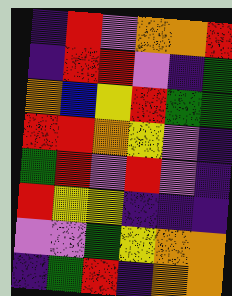[["indigo", "red", "violet", "orange", "orange", "red"], ["indigo", "red", "red", "violet", "indigo", "green"], ["orange", "blue", "yellow", "red", "green", "green"], ["red", "red", "orange", "yellow", "violet", "indigo"], ["green", "red", "violet", "red", "violet", "indigo"], ["red", "yellow", "yellow", "indigo", "indigo", "indigo"], ["violet", "violet", "green", "yellow", "orange", "orange"], ["indigo", "green", "red", "indigo", "orange", "orange"]]